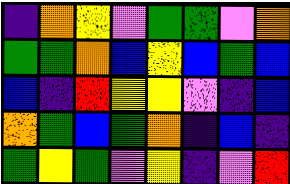[["indigo", "orange", "yellow", "violet", "green", "green", "violet", "orange"], ["green", "green", "orange", "blue", "yellow", "blue", "green", "blue"], ["blue", "indigo", "red", "yellow", "yellow", "violet", "indigo", "blue"], ["orange", "green", "blue", "green", "orange", "indigo", "blue", "indigo"], ["green", "yellow", "green", "violet", "yellow", "indigo", "violet", "red"]]